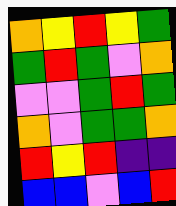[["orange", "yellow", "red", "yellow", "green"], ["green", "red", "green", "violet", "orange"], ["violet", "violet", "green", "red", "green"], ["orange", "violet", "green", "green", "orange"], ["red", "yellow", "red", "indigo", "indigo"], ["blue", "blue", "violet", "blue", "red"]]